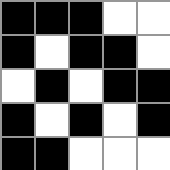[["black", "black", "black", "white", "white"], ["black", "white", "black", "black", "white"], ["white", "black", "white", "black", "black"], ["black", "white", "black", "white", "black"], ["black", "black", "white", "white", "white"]]